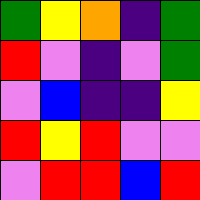[["green", "yellow", "orange", "indigo", "green"], ["red", "violet", "indigo", "violet", "green"], ["violet", "blue", "indigo", "indigo", "yellow"], ["red", "yellow", "red", "violet", "violet"], ["violet", "red", "red", "blue", "red"]]